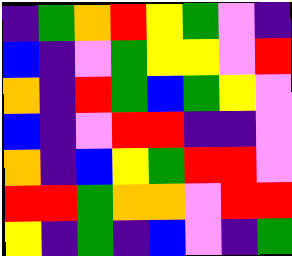[["indigo", "green", "orange", "red", "yellow", "green", "violet", "indigo"], ["blue", "indigo", "violet", "green", "yellow", "yellow", "violet", "red"], ["orange", "indigo", "red", "green", "blue", "green", "yellow", "violet"], ["blue", "indigo", "violet", "red", "red", "indigo", "indigo", "violet"], ["orange", "indigo", "blue", "yellow", "green", "red", "red", "violet"], ["red", "red", "green", "orange", "orange", "violet", "red", "red"], ["yellow", "indigo", "green", "indigo", "blue", "violet", "indigo", "green"]]